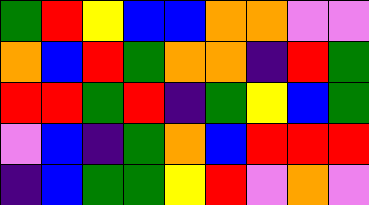[["green", "red", "yellow", "blue", "blue", "orange", "orange", "violet", "violet"], ["orange", "blue", "red", "green", "orange", "orange", "indigo", "red", "green"], ["red", "red", "green", "red", "indigo", "green", "yellow", "blue", "green"], ["violet", "blue", "indigo", "green", "orange", "blue", "red", "red", "red"], ["indigo", "blue", "green", "green", "yellow", "red", "violet", "orange", "violet"]]